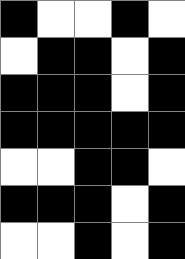[["black", "white", "white", "black", "white"], ["white", "black", "black", "white", "black"], ["black", "black", "black", "white", "black"], ["black", "black", "black", "black", "black"], ["white", "white", "black", "black", "white"], ["black", "black", "black", "white", "black"], ["white", "white", "black", "white", "black"]]